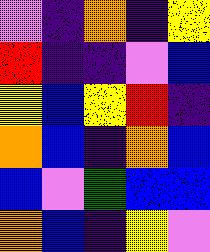[["violet", "indigo", "orange", "indigo", "yellow"], ["red", "indigo", "indigo", "violet", "blue"], ["yellow", "blue", "yellow", "red", "indigo"], ["orange", "blue", "indigo", "orange", "blue"], ["blue", "violet", "green", "blue", "blue"], ["orange", "blue", "indigo", "yellow", "violet"]]